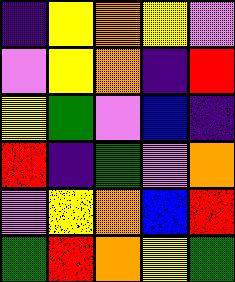[["indigo", "yellow", "orange", "yellow", "violet"], ["violet", "yellow", "orange", "indigo", "red"], ["yellow", "green", "violet", "blue", "indigo"], ["red", "indigo", "green", "violet", "orange"], ["violet", "yellow", "orange", "blue", "red"], ["green", "red", "orange", "yellow", "green"]]